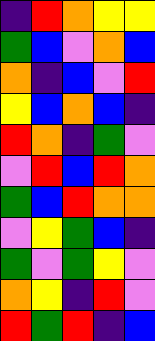[["indigo", "red", "orange", "yellow", "yellow"], ["green", "blue", "violet", "orange", "blue"], ["orange", "indigo", "blue", "violet", "red"], ["yellow", "blue", "orange", "blue", "indigo"], ["red", "orange", "indigo", "green", "violet"], ["violet", "red", "blue", "red", "orange"], ["green", "blue", "red", "orange", "orange"], ["violet", "yellow", "green", "blue", "indigo"], ["green", "violet", "green", "yellow", "violet"], ["orange", "yellow", "indigo", "red", "violet"], ["red", "green", "red", "indigo", "blue"]]